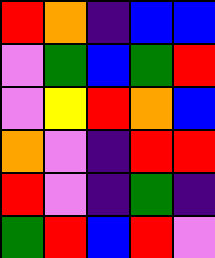[["red", "orange", "indigo", "blue", "blue"], ["violet", "green", "blue", "green", "red"], ["violet", "yellow", "red", "orange", "blue"], ["orange", "violet", "indigo", "red", "red"], ["red", "violet", "indigo", "green", "indigo"], ["green", "red", "blue", "red", "violet"]]